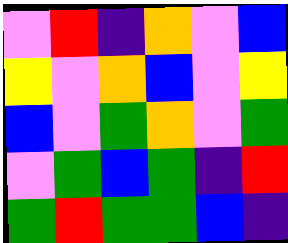[["violet", "red", "indigo", "orange", "violet", "blue"], ["yellow", "violet", "orange", "blue", "violet", "yellow"], ["blue", "violet", "green", "orange", "violet", "green"], ["violet", "green", "blue", "green", "indigo", "red"], ["green", "red", "green", "green", "blue", "indigo"]]